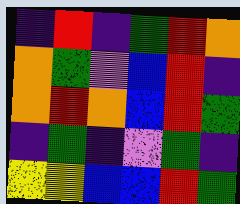[["indigo", "red", "indigo", "green", "red", "orange"], ["orange", "green", "violet", "blue", "red", "indigo"], ["orange", "red", "orange", "blue", "red", "green"], ["indigo", "green", "indigo", "violet", "green", "indigo"], ["yellow", "yellow", "blue", "blue", "red", "green"]]